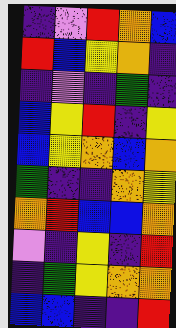[["indigo", "violet", "red", "orange", "blue"], ["red", "blue", "yellow", "orange", "indigo"], ["indigo", "violet", "indigo", "green", "indigo"], ["blue", "yellow", "red", "indigo", "yellow"], ["blue", "yellow", "orange", "blue", "orange"], ["green", "indigo", "indigo", "orange", "yellow"], ["orange", "red", "blue", "blue", "orange"], ["violet", "indigo", "yellow", "indigo", "red"], ["indigo", "green", "yellow", "orange", "orange"], ["blue", "blue", "indigo", "indigo", "red"]]